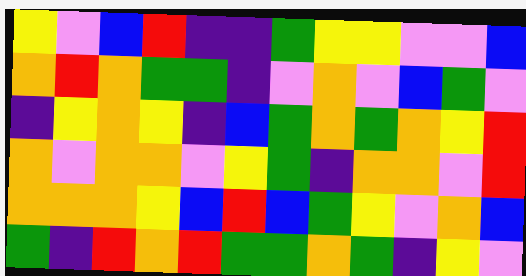[["yellow", "violet", "blue", "red", "indigo", "indigo", "green", "yellow", "yellow", "violet", "violet", "blue"], ["orange", "red", "orange", "green", "green", "indigo", "violet", "orange", "violet", "blue", "green", "violet"], ["indigo", "yellow", "orange", "yellow", "indigo", "blue", "green", "orange", "green", "orange", "yellow", "red"], ["orange", "violet", "orange", "orange", "violet", "yellow", "green", "indigo", "orange", "orange", "violet", "red"], ["orange", "orange", "orange", "yellow", "blue", "red", "blue", "green", "yellow", "violet", "orange", "blue"], ["green", "indigo", "red", "orange", "red", "green", "green", "orange", "green", "indigo", "yellow", "violet"]]